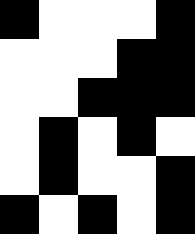[["black", "white", "white", "white", "black"], ["white", "white", "white", "black", "black"], ["white", "white", "black", "black", "black"], ["white", "black", "white", "black", "white"], ["white", "black", "white", "white", "black"], ["black", "white", "black", "white", "black"]]